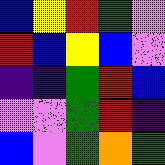[["blue", "yellow", "red", "green", "violet"], ["red", "blue", "yellow", "blue", "violet"], ["indigo", "indigo", "green", "red", "blue"], ["violet", "violet", "green", "red", "indigo"], ["blue", "violet", "green", "orange", "green"]]